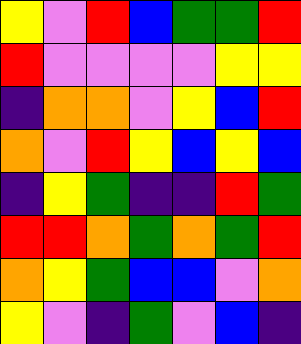[["yellow", "violet", "red", "blue", "green", "green", "red"], ["red", "violet", "violet", "violet", "violet", "yellow", "yellow"], ["indigo", "orange", "orange", "violet", "yellow", "blue", "red"], ["orange", "violet", "red", "yellow", "blue", "yellow", "blue"], ["indigo", "yellow", "green", "indigo", "indigo", "red", "green"], ["red", "red", "orange", "green", "orange", "green", "red"], ["orange", "yellow", "green", "blue", "blue", "violet", "orange"], ["yellow", "violet", "indigo", "green", "violet", "blue", "indigo"]]